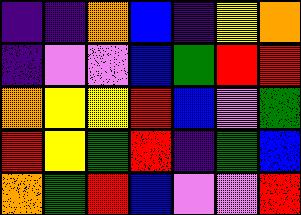[["indigo", "indigo", "orange", "blue", "indigo", "yellow", "orange"], ["indigo", "violet", "violet", "blue", "green", "red", "red"], ["orange", "yellow", "yellow", "red", "blue", "violet", "green"], ["red", "yellow", "green", "red", "indigo", "green", "blue"], ["orange", "green", "red", "blue", "violet", "violet", "red"]]